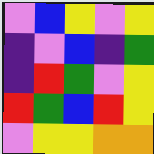[["violet", "blue", "yellow", "violet", "yellow"], ["indigo", "violet", "blue", "indigo", "green"], ["indigo", "red", "green", "violet", "yellow"], ["red", "green", "blue", "red", "yellow"], ["violet", "yellow", "yellow", "orange", "orange"]]